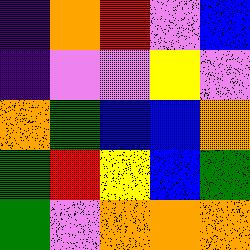[["indigo", "orange", "red", "violet", "blue"], ["indigo", "violet", "violet", "yellow", "violet"], ["orange", "green", "blue", "blue", "orange"], ["green", "red", "yellow", "blue", "green"], ["green", "violet", "orange", "orange", "orange"]]